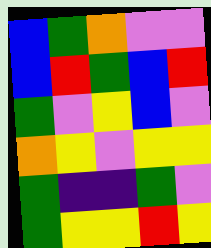[["blue", "green", "orange", "violet", "violet"], ["blue", "red", "green", "blue", "red"], ["green", "violet", "yellow", "blue", "violet"], ["orange", "yellow", "violet", "yellow", "yellow"], ["green", "indigo", "indigo", "green", "violet"], ["green", "yellow", "yellow", "red", "yellow"]]